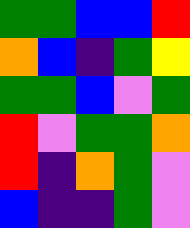[["green", "green", "blue", "blue", "red"], ["orange", "blue", "indigo", "green", "yellow"], ["green", "green", "blue", "violet", "green"], ["red", "violet", "green", "green", "orange"], ["red", "indigo", "orange", "green", "violet"], ["blue", "indigo", "indigo", "green", "violet"]]